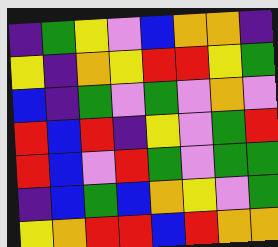[["indigo", "green", "yellow", "violet", "blue", "orange", "orange", "indigo"], ["yellow", "indigo", "orange", "yellow", "red", "red", "yellow", "green"], ["blue", "indigo", "green", "violet", "green", "violet", "orange", "violet"], ["red", "blue", "red", "indigo", "yellow", "violet", "green", "red"], ["red", "blue", "violet", "red", "green", "violet", "green", "green"], ["indigo", "blue", "green", "blue", "orange", "yellow", "violet", "green"], ["yellow", "orange", "red", "red", "blue", "red", "orange", "orange"]]